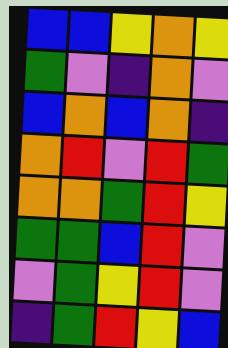[["blue", "blue", "yellow", "orange", "yellow"], ["green", "violet", "indigo", "orange", "violet"], ["blue", "orange", "blue", "orange", "indigo"], ["orange", "red", "violet", "red", "green"], ["orange", "orange", "green", "red", "yellow"], ["green", "green", "blue", "red", "violet"], ["violet", "green", "yellow", "red", "violet"], ["indigo", "green", "red", "yellow", "blue"]]